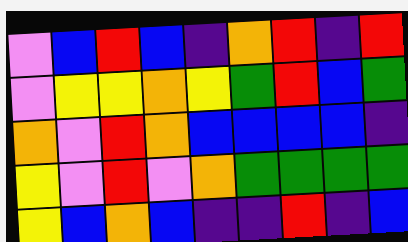[["violet", "blue", "red", "blue", "indigo", "orange", "red", "indigo", "red"], ["violet", "yellow", "yellow", "orange", "yellow", "green", "red", "blue", "green"], ["orange", "violet", "red", "orange", "blue", "blue", "blue", "blue", "indigo"], ["yellow", "violet", "red", "violet", "orange", "green", "green", "green", "green"], ["yellow", "blue", "orange", "blue", "indigo", "indigo", "red", "indigo", "blue"]]